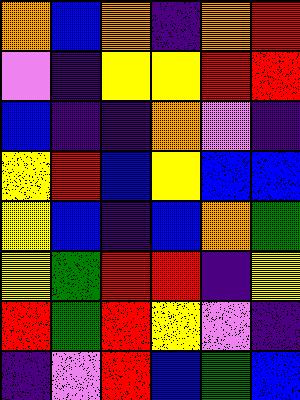[["orange", "blue", "orange", "indigo", "orange", "red"], ["violet", "indigo", "yellow", "yellow", "red", "red"], ["blue", "indigo", "indigo", "orange", "violet", "indigo"], ["yellow", "red", "blue", "yellow", "blue", "blue"], ["yellow", "blue", "indigo", "blue", "orange", "green"], ["yellow", "green", "red", "red", "indigo", "yellow"], ["red", "green", "red", "yellow", "violet", "indigo"], ["indigo", "violet", "red", "blue", "green", "blue"]]